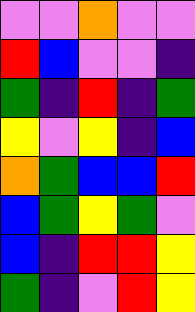[["violet", "violet", "orange", "violet", "violet"], ["red", "blue", "violet", "violet", "indigo"], ["green", "indigo", "red", "indigo", "green"], ["yellow", "violet", "yellow", "indigo", "blue"], ["orange", "green", "blue", "blue", "red"], ["blue", "green", "yellow", "green", "violet"], ["blue", "indigo", "red", "red", "yellow"], ["green", "indigo", "violet", "red", "yellow"]]